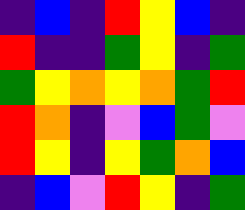[["indigo", "blue", "indigo", "red", "yellow", "blue", "indigo"], ["red", "indigo", "indigo", "green", "yellow", "indigo", "green"], ["green", "yellow", "orange", "yellow", "orange", "green", "red"], ["red", "orange", "indigo", "violet", "blue", "green", "violet"], ["red", "yellow", "indigo", "yellow", "green", "orange", "blue"], ["indigo", "blue", "violet", "red", "yellow", "indigo", "green"]]